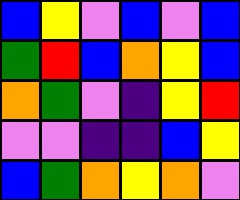[["blue", "yellow", "violet", "blue", "violet", "blue"], ["green", "red", "blue", "orange", "yellow", "blue"], ["orange", "green", "violet", "indigo", "yellow", "red"], ["violet", "violet", "indigo", "indigo", "blue", "yellow"], ["blue", "green", "orange", "yellow", "orange", "violet"]]